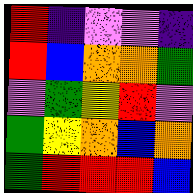[["red", "indigo", "violet", "violet", "indigo"], ["red", "blue", "orange", "orange", "green"], ["violet", "green", "yellow", "red", "violet"], ["green", "yellow", "orange", "blue", "orange"], ["green", "red", "red", "red", "blue"]]